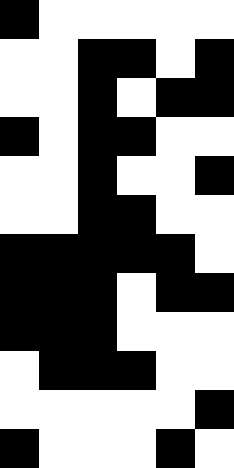[["black", "white", "white", "white", "white", "white"], ["white", "white", "black", "black", "white", "black"], ["white", "white", "black", "white", "black", "black"], ["black", "white", "black", "black", "white", "white"], ["white", "white", "black", "white", "white", "black"], ["white", "white", "black", "black", "white", "white"], ["black", "black", "black", "black", "black", "white"], ["black", "black", "black", "white", "black", "black"], ["black", "black", "black", "white", "white", "white"], ["white", "black", "black", "black", "white", "white"], ["white", "white", "white", "white", "white", "black"], ["black", "white", "white", "white", "black", "white"]]